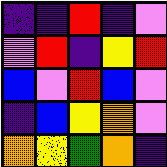[["indigo", "indigo", "red", "indigo", "violet"], ["violet", "red", "indigo", "yellow", "red"], ["blue", "violet", "red", "blue", "violet"], ["indigo", "blue", "yellow", "orange", "violet"], ["orange", "yellow", "green", "orange", "indigo"]]